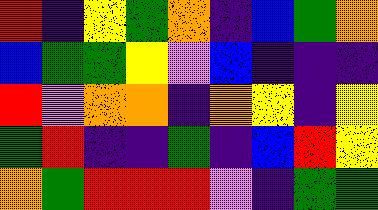[["red", "indigo", "yellow", "green", "orange", "indigo", "blue", "green", "orange"], ["blue", "green", "green", "yellow", "violet", "blue", "indigo", "indigo", "indigo"], ["red", "violet", "orange", "orange", "indigo", "orange", "yellow", "indigo", "yellow"], ["green", "red", "indigo", "indigo", "green", "indigo", "blue", "red", "yellow"], ["orange", "green", "red", "red", "red", "violet", "indigo", "green", "green"]]